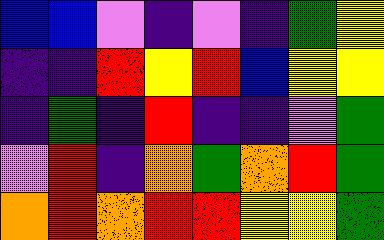[["blue", "blue", "violet", "indigo", "violet", "indigo", "green", "yellow"], ["indigo", "indigo", "red", "yellow", "red", "blue", "yellow", "yellow"], ["indigo", "green", "indigo", "red", "indigo", "indigo", "violet", "green"], ["violet", "red", "indigo", "orange", "green", "orange", "red", "green"], ["orange", "red", "orange", "red", "red", "yellow", "yellow", "green"]]